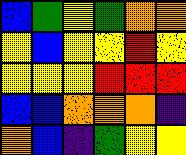[["blue", "green", "yellow", "green", "orange", "orange"], ["yellow", "blue", "yellow", "yellow", "red", "yellow"], ["yellow", "yellow", "yellow", "red", "red", "red"], ["blue", "blue", "orange", "orange", "orange", "indigo"], ["orange", "blue", "indigo", "green", "yellow", "yellow"]]